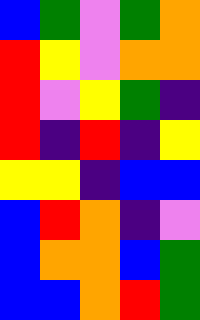[["blue", "green", "violet", "green", "orange"], ["red", "yellow", "violet", "orange", "orange"], ["red", "violet", "yellow", "green", "indigo"], ["red", "indigo", "red", "indigo", "yellow"], ["yellow", "yellow", "indigo", "blue", "blue"], ["blue", "red", "orange", "indigo", "violet"], ["blue", "orange", "orange", "blue", "green"], ["blue", "blue", "orange", "red", "green"]]